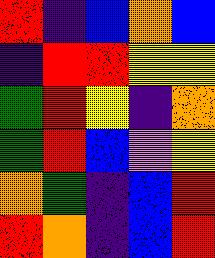[["red", "indigo", "blue", "orange", "blue"], ["indigo", "red", "red", "yellow", "yellow"], ["green", "red", "yellow", "indigo", "orange"], ["green", "red", "blue", "violet", "yellow"], ["orange", "green", "indigo", "blue", "red"], ["red", "orange", "indigo", "blue", "red"]]